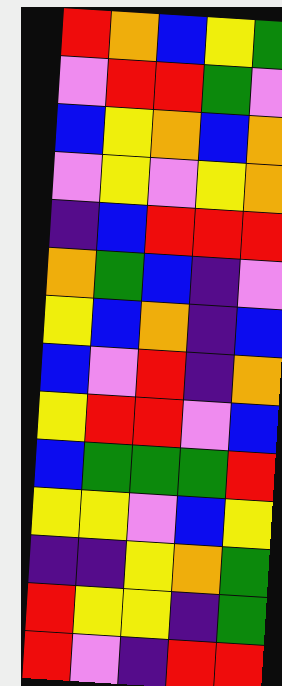[["red", "orange", "blue", "yellow", "green"], ["violet", "red", "red", "green", "violet"], ["blue", "yellow", "orange", "blue", "orange"], ["violet", "yellow", "violet", "yellow", "orange"], ["indigo", "blue", "red", "red", "red"], ["orange", "green", "blue", "indigo", "violet"], ["yellow", "blue", "orange", "indigo", "blue"], ["blue", "violet", "red", "indigo", "orange"], ["yellow", "red", "red", "violet", "blue"], ["blue", "green", "green", "green", "red"], ["yellow", "yellow", "violet", "blue", "yellow"], ["indigo", "indigo", "yellow", "orange", "green"], ["red", "yellow", "yellow", "indigo", "green"], ["red", "violet", "indigo", "red", "red"]]